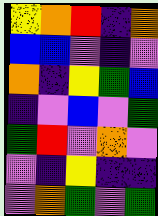[["yellow", "orange", "red", "indigo", "orange"], ["blue", "blue", "violet", "indigo", "violet"], ["orange", "indigo", "yellow", "green", "blue"], ["indigo", "violet", "blue", "violet", "green"], ["green", "red", "violet", "orange", "violet"], ["violet", "indigo", "yellow", "indigo", "indigo"], ["violet", "orange", "green", "violet", "green"]]